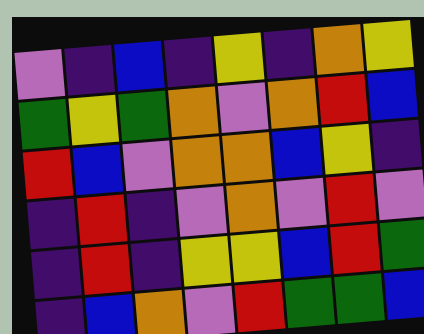[["violet", "indigo", "blue", "indigo", "yellow", "indigo", "orange", "yellow"], ["green", "yellow", "green", "orange", "violet", "orange", "red", "blue"], ["red", "blue", "violet", "orange", "orange", "blue", "yellow", "indigo"], ["indigo", "red", "indigo", "violet", "orange", "violet", "red", "violet"], ["indigo", "red", "indigo", "yellow", "yellow", "blue", "red", "green"], ["indigo", "blue", "orange", "violet", "red", "green", "green", "blue"]]